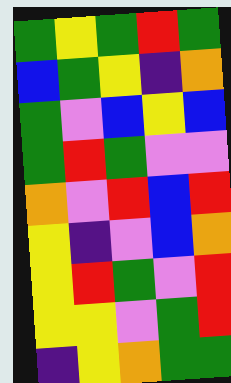[["green", "yellow", "green", "red", "green"], ["blue", "green", "yellow", "indigo", "orange"], ["green", "violet", "blue", "yellow", "blue"], ["green", "red", "green", "violet", "violet"], ["orange", "violet", "red", "blue", "red"], ["yellow", "indigo", "violet", "blue", "orange"], ["yellow", "red", "green", "violet", "red"], ["yellow", "yellow", "violet", "green", "red"], ["indigo", "yellow", "orange", "green", "green"]]